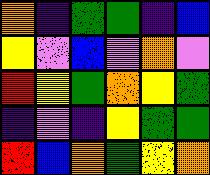[["orange", "indigo", "green", "green", "indigo", "blue"], ["yellow", "violet", "blue", "violet", "orange", "violet"], ["red", "yellow", "green", "orange", "yellow", "green"], ["indigo", "violet", "indigo", "yellow", "green", "green"], ["red", "blue", "orange", "green", "yellow", "orange"]]